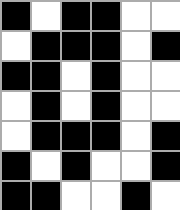[["black", "white", "black", "black", "white", "white"], ["white", "black", "black", "black", "white", "black"], ["black", "black", "white", "black", "white", "white"], ["white", "black", "white", "black", "white", "white"], ["white", "black", "black", "black", "white", "black"], ["black", "white", "black", "white", "white", "black"], ["black", "black", "white", "white", "black", "white"]]